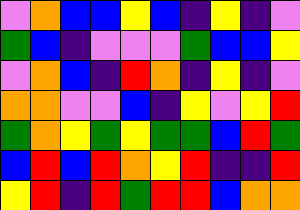[["violet", "orange", "blue", "blue", "yellow", "blue", "indigo", "yellow", "indigo", "violet"], ["green", "blue", "indigo", "violet", "violet", "violet", "green", "blue", "blue", "yellow"], ["violet", "orange", "blue", "indigo", "red", "orange", "indigo", "yellow", "indigo", "violet"], ["orange", "orange", "violet", "violet", "blue", "indigo", "yellow", "violet", "yellow", "red"], ["green", "orange", "yellow", "green", "yellow", "green", "green", "blue", "red", "green"], ["blue", "red", "blue", "red", "orange", "yellow", "red", "indigo", "indigo", "red"], ["yellow", "red", "indigo", "red", "green", "red", "red", "blue", "orange", "orange"]]